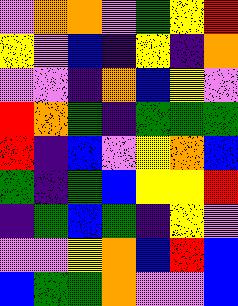[["violet", "orange", "orange", "violet", "green", "yellow", "red"], ["yellow", "violet", "blue", "indigo", "yellow", "indigo", "orange"], ["violet", "violet", "indigo", "orange", "blue", "yellow", "violet"], ["red", "orange", "green", "indigo", "green", "green", "green"], ["red", "indigo", "blue", "violet", "yellow", "orange", "blue"], ["green", "indigo", "green", "blue", "yellow", "yellow", "red"], ["indigo", "green", "blue", "green", "indigo", "yellow", "violet"], ["violet", "violet", "yellow", "orange", "blue", "red", "blue"], ["blue", "green", "green", "orange", "violet", "violet", "blue"]]